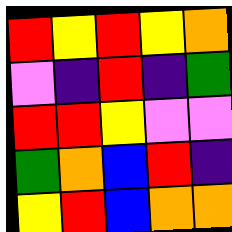[["red", "yellow", "red", "yellow", "orange"], ["violet", "indigo", "red", "indigo", "green"], ["red", "red", "yellow", "violet", "violet"], ["green", "orange", "blue", "red", "indigo"], ["yellow", "red", "blue", "orange", "orange"]]